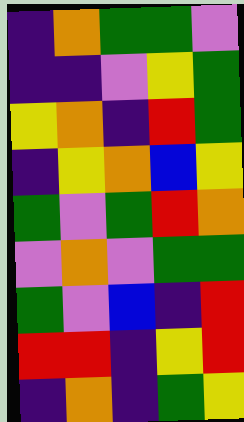[["indigo", "orange", "green", "green", "violet"], ["indigo", "indigo", "violet", "yellow", "green"], ["yellow", "orange", "indigo", "red", "green"], ["indigo", "yellow", "orange", "blue", "yellow"], ["green", "violet", "green", "red", "orange"], ["violet", "orange", "violet", "green", "green"], ["green", "violet", "blue", "indigo", "red"], ["red", "red", "indigo", "yellow", "red"], ["indigo", "orange", "indigo", "green", "yellow"]]